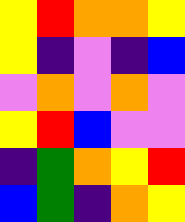[["yellow", "red", "orange", "orange", "yellow"], ["yellow", "indigo", "violet", "indigo", "blue"], ["violet", "orange", "violet", "orange", "violet"], ["yellow", "red", "blue", "violet", "violet"], ["indigo", "green", "orange", "yellow", "red"], ["blue", "green", "indigo", "orange", "yellow"]]